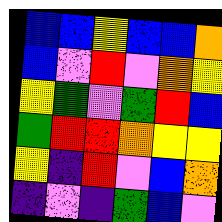[["blue", "blue", "yellow", "blue", "blue", "orange"], ["blue", "violet", "red", "violet", "orange", "yellow"], ["yellow", "green", "violet", "green", "red", "blue"], ["green", "red", "red", "orange", "yellow", "yellow"], ["yellow", "indigo", "red", "violet", "blue", "orange"], ["indigo", "violet", "indigo", "green", "blue", "violet"]]